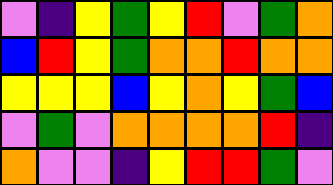[["violet", "indigo", "yellow", "green", "yellow", "red", "violet", "green", "orange"], ["blue", "red", "yellow", "green", "orange", "orange", "red", "orange", "orange"], ["yellow", "yellow", "yellow", "blue", "yellow", "orange", "yellow", "green", "blue"], ["violet", "green", "violet", "orange", "orange", "orange", "orange", "red", "indigo"], ["orange", "violet", "violet", "indigo", "yellow", "red", "red", "green", "violet"]]